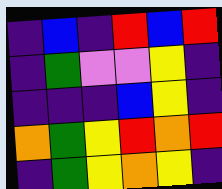[["indigo", "blue", "indigo", "red", "blue", "red"], ["indigo", "green", "violet", "violet", "yellow", "indigo"], ["indigo", "indigo", "indigo", "blue", "yellow", "indigo"], ["orange", "green", "yellow", "red", "orange", "red"], ["indigo", "green", "yellow", "orange", "yellow", "indigo"]]